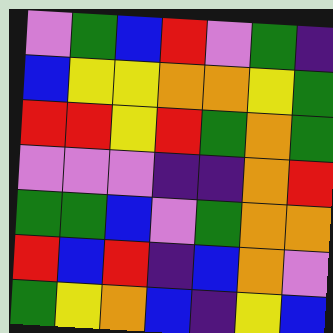[["violet", "green", "blue", "red", "violet", "green", "indigo"], ["blue", "yellow", "yellow", "orange", "orange", "yellow", "green"], ["red", "red", "yellow", "red", "green", "orange", "green"], ["violet", "violet", "violet", "indigo", "indigo", "orange", "red"], ["green", "green", "blue", "violet", "green", "orange", "orange"], ["red", "blue", "red", "indigo", "blue", "orange", "violet"], ["green", "yellow", "orange", "blue", "indigo", "yellow", "blue"]]